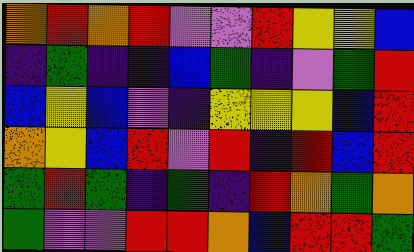[["orange", "red", "orange", "red", "violet", "violet", "red", "yellow", "yellow", "blue"], ["indigo", "green", "indigo", "indigo", "blue", "green", "indigo", "violet", "green", "red"], ["blue", "yellow", "blue", "violet", "indigo", "yellow", "yellow", "yellow", "blue", "red"], ["orange", "yellow", "blue", "red", "violet", "red", "indigo", "red", "blue", "red"], ["green", "red", "green", "indigo", "green", "indigo", "red", "orange", "green", "orange"], ["green", "violet", "violet", "red", "red", "orange", "blue", "red", "red", "green"]]